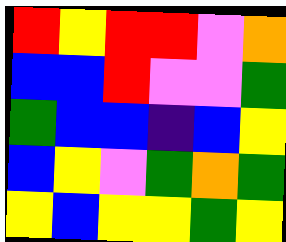[["red", "yellow", "red", "red", "violet", "orange"], ["blue", "blue", "red", "violet", "violet", "green"], ["green", "blue", "blue", "indigo", "blue", "yellow"], ["blue", "yellow", "violet", "green", "orange", "green"], ["yellow", "blue", "yellow", "yellow", "green", "yellow"]]